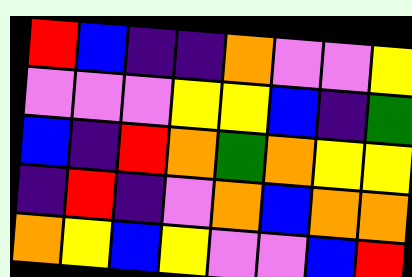[["red", "blue", "indigo", "indigo", "orange", "violet", "violet", "yellow"], ["violet", "violet", "violet", "yellow", "yellow", "blue", "indigo", "green"], ["blue", "indigo", "red", "orange", "green", "orange", "yellow", "yellow"], ["indigo", "red", "indigo", "violet", "orange", "blue", "orange", "orange"], ["orange", "yellow", "blue", "yellow", "violet", "violet", "blue", "red"]]